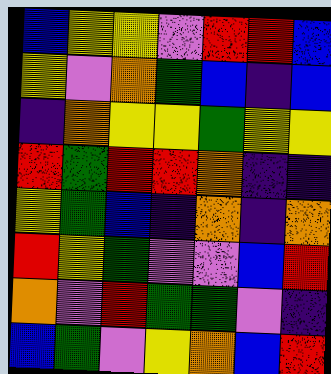[["blue", "yellow", "yellow", "violet", "red", "red", "blue"], ["yellow", "violet", "orange", "green", "blue", "indigo", "blue"], ["indigo", "orange", "yellow", "yellow", "green", "yellow", "yellow"], ["red", "green", "red", "red", "orange", "indigo", "indigo"], ["yellow", "green", "blue", "indigo", "orange", "indigo", "orange"], ["red", "yellow", "green", "violet", "violet", "blue", "red"], ["orange", "violet", "red", "green", "green", "violet", "indigo"], ["blue", "green", "violet", "yellow", "orange", "blue", "red"]]